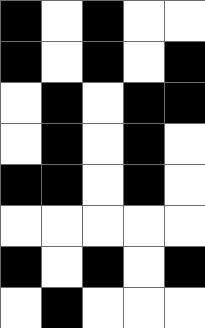[["black", "white", "black", "white", "white"], ["black", "white", "black", "white", "black"], ["white", "black", "white", "black", "black"], ["white", "black", "white", "black", "white"], ["black", "black", "white", "black", "white"], ["white", "white", "white", "white", "white"], ["black", "white", "black", "white", "black"], ["white", "black", "white", "white", "white"]]